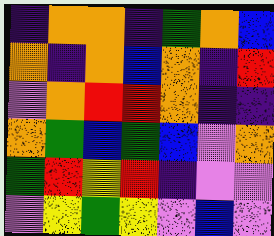[["indigo", "orange", "orange", "indigo", "green", "orange", "blue"], ["orange", "indigo", "orange", "blue", "orange", "indigo", "red"], ["violet", "orange", "red", "red", "orange", "indigo", "indigo"], ["orange", "green", "blue", "green", "blue", "violet", "orange"], ["green", "red", "yellow", "red", "indigo", "violet", "violet"], ["violet", "yellow", "green", "yellow", "violet", "blue", "violet"]]